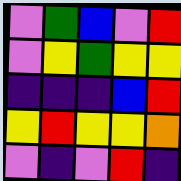[["violet", "green", "blue", "violet", "red"], ["violet", "yellow", "green", "yellow", "yellow"], ["indigo", "indigo", "indigo", "blue", "red"], ["yellow", "red", "yellow", "yellow", "orange"], ["violet", "indigo", "violet", "red", "indigo"]]